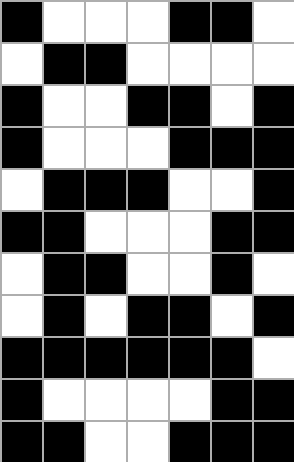[["black", "white", "white", "white", "black", "black", "white"], ["white", "black", "black", "white", "white", "white", "white"], ["black", "white", "white", "black", "black", "white", "black"], ["black", "white", "white", "white", "black", "black", "black"], ["white", "black", "black", "black", "white", "white", "black"], ["black", "black", "white", "white", "white", "black", "black"], ["white", "black", "black", "white", "white", "black", "white"], ["white", "black", "white", "black", "black", "white", "black"], ["black", "black", "black", "black", "black", "black", "white"], ["black", "white", "white", "white", "white", "black", "black"], ["black", "black", "white", "white", "black", "black", "black"]]